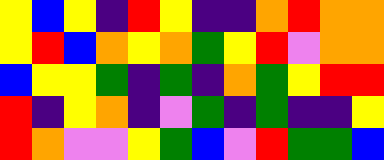[["yellow", "blue", "yellow", "indigo", "red", "yellow", "indigo", "indigo", "orange", "red", "orange", "orange"], ["yellow", "red", "blue", "orange", "yellow", "orange", "green", "yellow", "red", "violet", "orange", "orange"], ["blue", "yellow", "yellow", "green", "indigo", "green", "indigo", "orange", "green", "yellow", "red", "red"], ["red", "indigo", "yellow", "orange", "indigo", "violet", "green", "indigo", "green", "indigo", "indigo", "yellow"], ["red", "orange", "violet", "violet", "yellow", "green", "blue", "violet", "red", "green", "green", "blue"]]